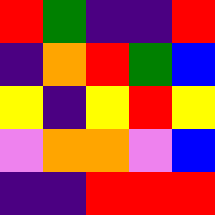[["red", "green", "indigo", "indigo", "red"], ["indigo", "orange", "red", "green", "blue"], ["yellow", "indigo", "yellow", "red", "yellow"], ["violet", "orange", "orange", "violet", "blue"], ["indigo", "indigo", "red", "red", "red"]]